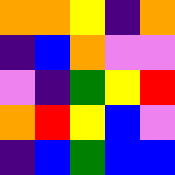[["orange", "orange", "yellow", "indigo", "orange"], ["indigo", "blue", "orange", "violet", "violet"], ["violet", "indigo", "green", "yellow", "red"], ["orange", "red", "yellow", "blue", "violet"], ["indigo", "blue", "green", "blue", "blue"]]